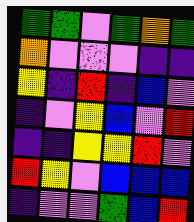[["green", "green", "violet", "green", "orange", "green"], ["orange", "violet", "violet", "violet", "indigo", "indigo"], ["yellow", "indigo", "red", "indigo", "blue", "violet"], ["indigo", "violet", "yellow", "blue", "violet", "red"], ["indigo", "indigo", "yellow", "yellow", "red", "violet"], ["red", "yellow", "violet", "blue", "blue", "blue"], ["indigo", "violet", "violet", "green", "blue", "red"]]